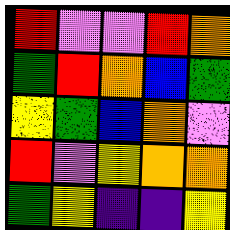[["red", "violet", "violet", "red", "orange"], ["green", "red", "orange", "blue", "green"], ["yellow", "green", "blue", "orange", "violet"], ["red", "violet", "yellow", "orange", "orange"], ["green", "yellow", "indigo", "indigo", "yellow"]]